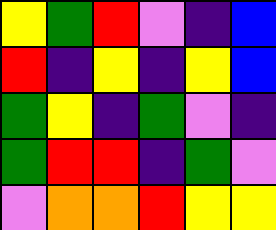[["yellow", "green", "red", "violet", "indigo", "blue"], ["red", "indigo", "yellow", "indigo", "yellow", "blue"], ["green", "yellow", "indigo", "green", "violet", "indigo"], ["green", "red", "red", "indigo", "green", "violet"], ["violet", "orange", "orange", "red", "yellow", "yellow"]]